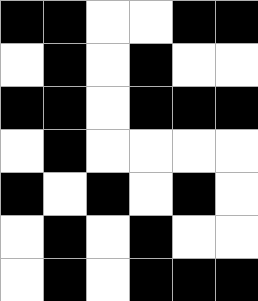[["black", "black", "white", "white", "black", "black"], ["white", "black", "white", "black", "white", "white"], ["black", "black", "white", "black", "black", "black"], ["white", "black", "white", "white", "white", "white"], ["black", "white", "black", "white", "black", "white"], ["white", "black", "white", "black", "white", "white"], ["white", "black", "white", "black", "black", "black"]]